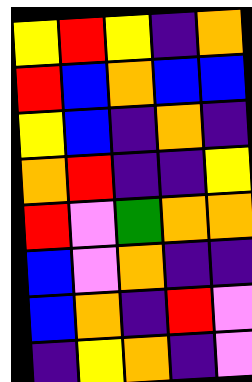[["yellow", "red", "yellow", "indigo", "orange"], ["red", "blue", "orange", "blue", "blue"], ["yellow", "blue", "indigo", "orange", "indigo"], ["orange", "red", "indigo", "indigo", "yellow"], ["red", "violet", "green", "orange", "orange"], ["blue", "violet", "orange", "indigo", "indigo"], ["blue", "orange", "indigo", "red", "violet"], ["indigo", "yellow", "orange", "indigo", "violet"]]